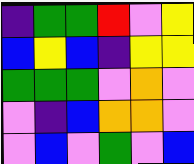[["indigo", "green", "green", "red", "violet", "yellow"], ["blue", "yellow", "blue", "indigo", "yellow", "yellow"], ["green", "green", "green", "violet", "orange", "violet"], ["violet", "indigo", "blue", "orange", "orange", "violet"], ["violet", "blue", "violet", "green", "violet", "blue"]]